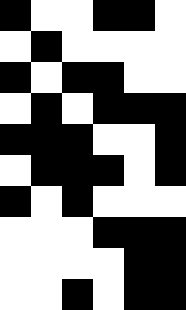[["black", "white", "white", "black", "black", "white"], ["white", "black", "white", "white", "white", "white"], ["black", "white", "black", "black", "white", "white"], ["white", "black", "white", "black", "black", "black"], ["black", "black", "black", "white", "white", "black"], ["white", "black", "black", "black", "white", "black"], ["black", "white", "black", "white", "white", "white"], ["white", "white", "white", "black", "black", "black"], ["white", "white", "white", "white", "black", "black"], ["white", "white", "black", "white", "black", "black"]]